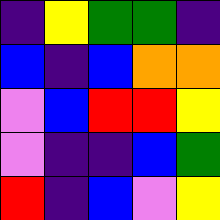[["indigo", "yellow", "green", "green", "indigo"], ["blue", "indigo", "blue", "orange", "orange"], ["violet", "blue", "red", "red", "yellow"], ["violet", "indigo", "indigo", "blue", "green"], ["red", "indigo", "blue", "violet", "yellow"]]